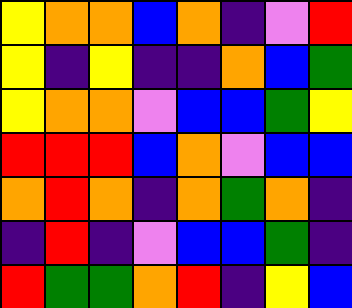[["yellow", "orange", "orange", "blue", "orange", "indigo", "violet", "red"], ["yellow", "indigo", "yellow", "indigo", "indigo", "orange", "blue", "green"], ["yellow", "orange", "orange", "violet", "blue", "blue", "green", "yellow"], ["red", "red", "red", "blue", "orange", "violet", "blue", "blue"], ["orange", "red", "orange", "indigo", "orange", "green", "orange", "indigo"], ["indigo", "red", "indigo", "violet", "blue", "blue", "green", "indigo"], ["red", "green", "green", "orange", "red", "indigo", "yellow", "blue"]]